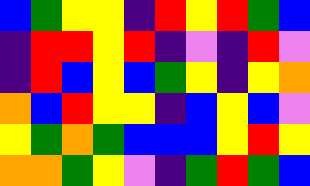[["blue", "green", "yellow", "yellow", "indigo", "red", "yellow", "red", "green", "blue"], ["indigo", "red", "red", "yellow", "red", "indigo", "violet", "indigo", "red", "violet"], ["indigo", "red", "blue", "yellow", "blue", "green", "yellow", "indigo", "yellow", "orange"], ["orange", "blue", "red", "yellow", "yellow", "indigo", "blue", "yellow", "blue", "violet"], ["yellow", "green", "orange", "green", "blue", "blue", "blue", "yellow", "red", "yellow"], ["orange", "orange", "green", "yellow", "violet", "indigo", "green", "red", "green", "blue"]]